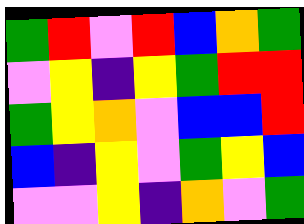[["green", "red", "violet", "red", "blue", "orange", "green"], ["violet", "yellow", "indigo", "yellow", "green", "red", "red"], ["green", "yellow", "orange", "violet", "blue", "blue", "red"], ["blue", "indigo", "yellow", "violet", "green", "yellow", "blue"], ["violet", "violet", "yellow", "indigo", "orange", "violet", "green"]]